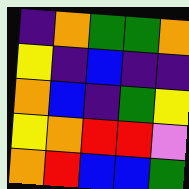[["indigo", "orange", "green", "green", "orange"], ["yellow", "indigo", "blue", "indigo", "indigo"], ["orange", "blue", "indigo", "green", "yellow"], ["yellow", "orange", "red", "red", "violet"], ["orange", "red", "blue", "blue", "green"]]